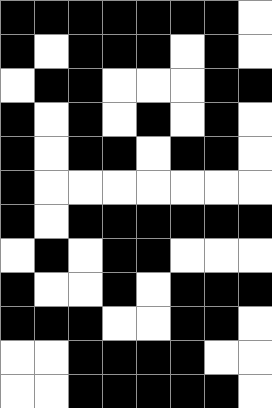[["black", "black", "black", "black", "black", "black", "black", "white"], ["black", "white", "black", "black", "black", "white", "black", "white"], ["white", "black", "black", "white", "white", "white", "black", "black"], ["black", "white", "black", "white", "black", "white", "black", "white"], ["black", "white", "black", "black", "white", "black", "black", "white"], ["black", "white", "white", "white", "white", "white", "white", "white"], ["black", "white", "black", "black", "black", "black", "black", "black"], ["white", "black", "white", "black", "black", "white", "white", "white"], ["black", "white", "white", "black", "white", "black", "black", "black"], ["black", "black", "black", "white", "white", "black", "black", "white"], ["white", "white", "black", "black", "black", "black", "white", "white"], ["white", "white", "black", "black", "black", "black", "black", "white"]]